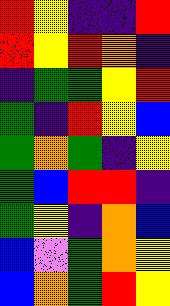[["red", "yellow", "indigo", "indigo", "red"], ["red", "yellow", "red", "orange", "indigo"], ["indigo", "green", "green", "yellow", "red"], ["green", "indigo", "red", "yellow", "blue"], ["green", "orange", "green", "indigo", "yellow"], ["green", "blue", "red", "red", "indigo"], ["green", "yellow", "indigo", "orange", "blue"], ["blue", "violet", "green", "orange", "yellow"], ["blue", "orange", "green", "red", "yellow"]]